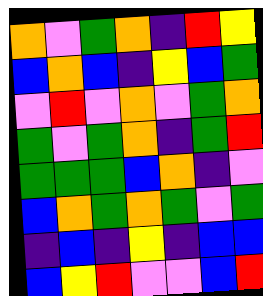[["orange", "violet", "green", "orange", "indigo", "red", "yellow"], ["blue", "orange", "blue", "indigo", "yellow", "blue", "green"], ["violet", "red", "violet", "orange", "violet", "green", "orange"], ["green", "violet", "green", "orange", "indigo", "green", "red"], ["green", "green", "green", "blue", "orange", "indigo", "violet"], ["blue", "orange", "green", "orange", "green", "violet", "green"], ["indigo", "blue", "indigo", "yellow", "indigo", "blue", "blue"], ["blue", "yellow", "red", "violet", "violet", "blue", "red"]]